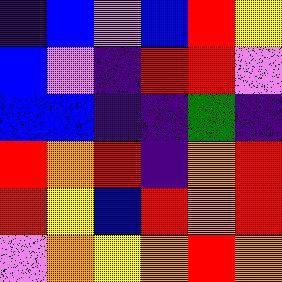[["indigo", "blue", "violet", "blue", "red", "yellow"], ["blue", "violet", "indigo", "red", "red", "violet"], ["blue", "blue", "indigo", "indigo", "green", "indigo"], ["red", "orange", "red", "indigo", "orange", "red"], ["red", "yellow", "blue", "red", "orange", "red"], ["violet", "orange", "yellow", "orange", "red", "orange"]]